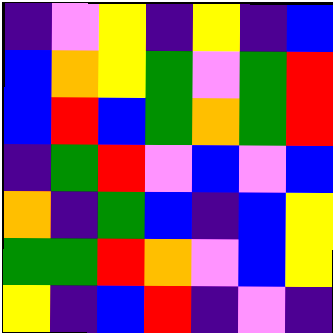[["indigo", "violet", "yellow", "indigo", "yellow", "indigo", "blue"], ["blue", "orange", "yellow", "green", "violet", "green", "red"], ["blue", "red", "blue", "green", "orange", "green", "red"], ["indigo", "green", "red", "violet", "blue", "violet", "blue"], ["orange", "indigo", "green", "blue", "indigo", "blue", "yellow"], ["green", "green", "red", "orange", "violet", "blue", "yellow"], ["yellow", "indigo", "blue", "red", "indigo", "violet", "indigo"]]